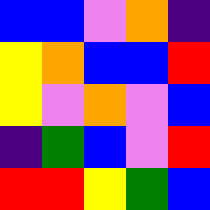[["blue", "blue", "violet", "orange", "indigo"], ["yellow", "orange", "blue", "blue", "red"], ["yellow", "violet", "orange", "violet", "blue"], ["indigo", "green", "blue", "violet", "red"], ["red", "red", "yellow", "green", "blue"]]